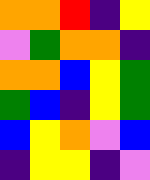[["orange", "orange", "red", "indigo", "yellow"], ["violet", "green", "orange", "orange", "indigo"], ["orange", "orange", "blue", "yellow", "green"], ["green", "blue", "indigo", "yellow", "green"], ["blue", "yellow", "orange", "violet", "blue"], ["indigo", "yellow", "yellow", "indigo", "violet"]]